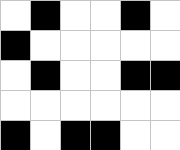[["white", "black", "white", "white", "black", "white"], ["black", "white", "white", "white", "white", "white"], ["white", "black", "white", "white", "black", "black"], ["white", "white", "white", "white", "white", "white"], ["black", "white", "black", "black", "white", "white"]]